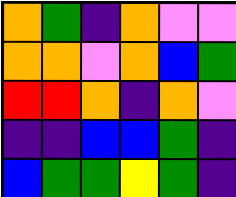[["orange", "green", "indigo", "orange", "violet", "violet"], ["orange", "orange", "violet", "orange", "blue", "green"], ["red", "red", "orange", "indigo", "orange", "violet"], ["indigo", "indigo", "blue", "blue", "green", "indigo"], ["blue", "green", "green", "yellow", "green", "indigo"]]